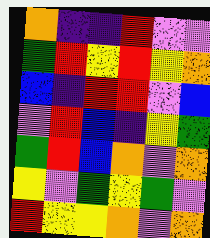[["orange", "indigo", "indigo", "red", "violet", "violet"], ["green", "red", "yellow", "red", "yellow", "orange"], ["blue", "indigo", "red", "red", "violet", "blue"], ["violet", "red", "blue", "indigo", "yellow", "green"], ["green", "red", "blue", "orange", "violet", "orange"], ["yellow", "violet", "green", "yellow", "green", "violet"], ["red", "yellow", "yellow", "orange", "violet", "orange"]]